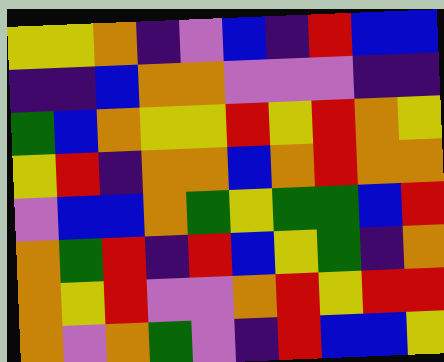[["yellow", "yellow", "orange", "indigo", "violet", "blue", "indigo", "red", "blue", "blue"], ["indigo", "indigo", "blue", "orange", "orange", "violet", "violet", "violet", "indigo", "indigo"], ["green", "blue", "orange", "yellow", "yellow", "red", "yellow", "red", "orange", "yellow"], ["yellow", "red", "indigo", "orange", "orange", "blue", "orange", "red", "orange", "orange"], ["violet", "blue", "blue", "orange", "green", "yellow", "green", "green", "blue", "red"], ["orange", "green", "red", "indigo", "red", "blue", "yellow", "green", "indigo", "orange"], ["orange", "yellow", "red", "violet", "violet", "orange", "red", "yellow", "red", "red"], ["orange", "violet", "orange", "green", "violet", "indigo", "red", "blue", "blue", "yellow"]]